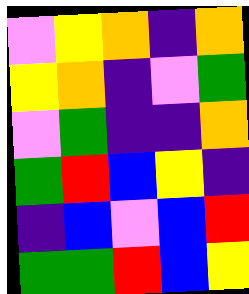[["violet", "yellow", "orange", "indigo", "orange"], ["yellow", "orange", "indigo", "violet", "green"], ["violet", "green", "indigo", "indigo", "orange"], ["green", "red", "blue", "yellow", "indigo"], ["indigo", "blue", "violet", "blue", "red"], ["green", "green", "red", "blue", "yellow"]]